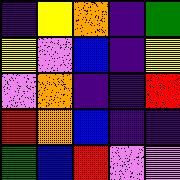[["indigo", "yellow", "orange", "indigo", "green"], ["yellow", "violet", "blue", "indigo", "yellow"], ["violet", "orange", "indigo", "indigo", "red"], ["red", "orange", "blue", "indigo", "indigo"], ["green", "blue", "red", "violet", "violet"]]